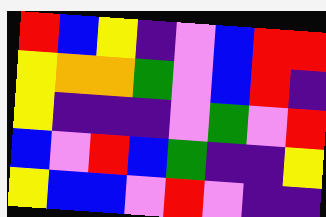[["red", "blue", "yellow", "indigo", "violet", "blue", "red", "red"], ["yellow", "orange", "orange", "green", "violet", "blue", "red", "indigo"], ["yellow", "indigo", "indigo", "indigo", "violet", "green", "violet", "red"], ["blue", "violet", "red", "blue", "green", "indigo", "indigo", "yellow"], ["yellow", "blue", "blue", "violet", "red", "violet", "indigo", "indigo"]]